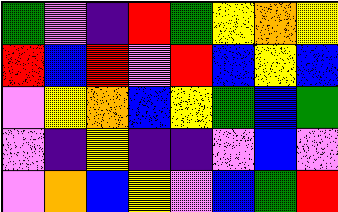[["green", "violet", "indigo", "red", "green", "yellow", "orange", "yellow"], ["red", "blue", "red", "violet", "red", "blue", "yellow", "blue"], ["violet", "yellow", "orange", "blue", "yellow", "green", "blue", "green"], ["violet", "indigo", "yellow", "indigo", "indigo", "violet", "blue", "violet"], ["violet", "orange", "blue", "yellow", "violet", "blue", "green", "red"]]